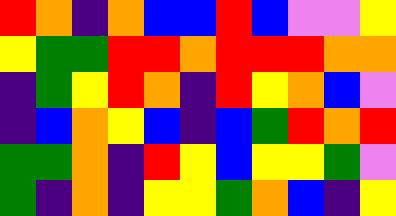[["red", "orange", "indigo", "orange", "blue", "blue", "red", "blue", "violet", "violet", "yellow"], ["yellow", "green", "green", "red", "red", "orange", "red", "red", "red", "orange", "orange"], ["indigo", "green", "yellow", "red", "orange", "indigo", "red", "yellow", "orange", "blue", "violet"], ["indigo", "blue", "orange", "yellow", "blue", "indigo", "blue", "green", "red", "orange", "red"], ["green", "green", "orange", "indigo", "red", "yellow", "blue", "yellow", "yellow", "green", "violet"], ["green", "indigo", "orange", "indigo", "yellow", "yellow", "green", "orange", "blue", "indigo", "yellow"]]